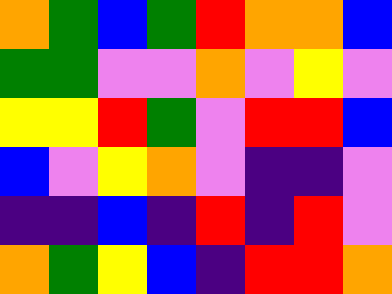[["orange", "green", "blue", "green", "red", "orange", "orange", "blue"], ["green", "green", "violet", "violet", "orange", "violet", "yellow", "violet"], ["yellow", "yellow", "red", "green", "violet", "red", "red", "blue"], ["blue", "violet", "yellow", "orange", "violet", "indigo", "indigo", "violet"], ["indigo", "indigo", "blue", "indigo", "red", "indigo", "red", "violet"], ["orange", "green", "yellow", "blue", "indigo", "red", "red", "orange"]]